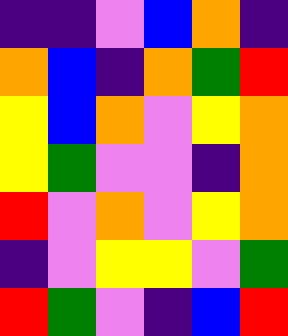[["indigo", "indigo", "violet", "blue", "orange", "indigo"], ["orange", "blue", "indigo", "orange", "green", "red"], ["yellow", "blue", "orange", "violet", "yellow", "orange"], ["yellow", "green", "violet", "violet", "indigo", "orange"], ["red", "violet", "orange", "violet", "yellow", "orange"], ["indigo", "violet", "yellow", "yellow", "violet", "green"], ["red", "green", "violet", "indigo", "blue", "red"]]